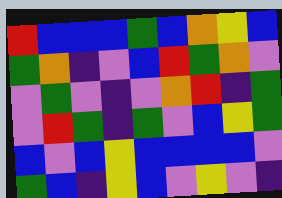[["red", "blue", "blue", "blue", "green", "blue", "orange", "yellow", "blue"], ["green", "orange", "indigo", "violet", "blue", "red", "green", "orange", "violet"], ["violet", "green", "violet", "indigo", "violet", "orange", "red", "indigo", "green"], ["violet", "red", "green", "indigo", "green", "violet", "blue", "yellow", "green"], ["blue", "violet", "blue", "yellow", "blue", "blue", "blue", "blue", "violet"], ["green", "blue", "indigo", "yellow", "blue", "violet", "yellow", "violet", "indigo"]]